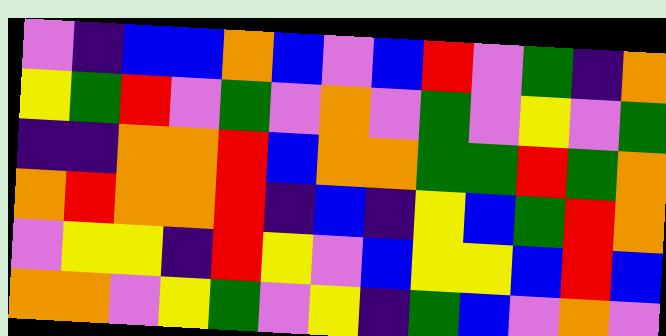[["violet", "indigo", "blue", "blue", "orange", "blue", "violet", "blue", "red", "violet", "green", "indigo", "orange"], ["yellow", "green", "red", "violet", "green", "violet", "orange", "violet", "green", "violet", "yellow", "violet", "green"], ["indigo", "indigo", "orange", "orange", "red", "blue", "orange", "orange", "green", "green", "red", "green", "orange"], ["orange", "red", "orange", "orange", "red", "indigo", "blue", "indigo", "yellow", "blue", "green", "red", "orange"], ["violet", "yellow", "yellow", "indigo", "red", "yellow", "violet", "blue", "yellow", "yellow", "blue", "red", "blue"], ["orange", "orange", "violet", "yellow", "green", "violet", "yellow", "indigo", "green", "blue", "violet", "orange", "violet"]]